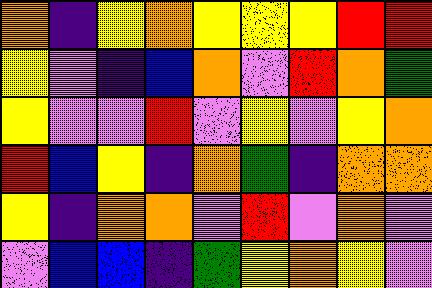[["orange", "indigo", "yellow", "orange", "yellow", "yellow", "yellow", "red", "red"], ["yellow", "violet", "indigo", "blue", "orange", "violet", "red", "orange", "green"], ["yellow", "violet", "violet", "red", "violet", "yellow", "violet", "yellow", "orange"], ["red", "blue", "yellow", "indigo", "orange", "green", "indigo", "orange", "orange"], ["yellow", "indigo", "orange", "orange", "violet", "red", "violet", "orange", "violet"], ["violet", "blue", "blue", "indigo", "green", "yellow", "orange", "yellow", "violet"]]